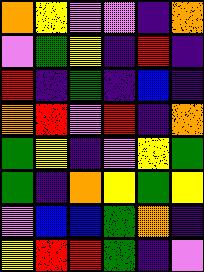[["orange", "yellow", "violet", "violet", "indigo", "orange"], ["violet", "green", "yellow", "indigo", "red", "indigo"], ["red", "indigo", "green", "indigo", "blue", "indigo"], ["orange", "red", "violet", "red", "indigo", "orange"], ["green", "yellow", "indigo", "violet", "yellow", "green"], ["green", "indigo", "orange", "yellow", "green", "yellow"], ["violet", "blue", "blue", "green", "orange", "indigo"], ["yellow", "red", "red", "green", "indigo", "violet"]]